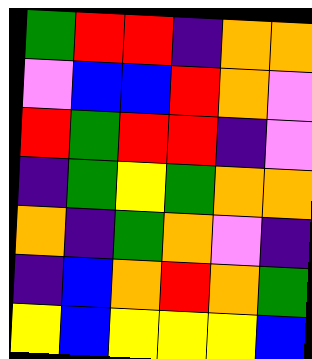[["green", "red", "red", "indigo", "orange", "orange"], ["violet", "blue", "blue", "red", "orange", "violet"], ["red", "green", "red", "red", "indigo", "violet"], ["indigo", "green", "yellow", "green", "orange", "orange"], ["orange", "indigo", "green", "orange", "violet", "indigo"], ["indigo", "blue", "orange", "red", "orange", "green"], ["yellow", "blue", "yellow", "yellow", "yellow", "blue"]]